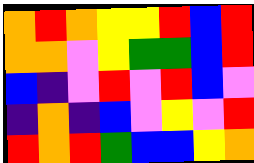[["orange", "red", "orange", "yellow", "yellow", "red", "blue", "red"], ["orange", "orange", "violet", "yellow", "green", "green", "blue", "red"], ["blue", "indigo", "violet", "red", "violet", "red", "blue", "violet"], ["indigo", "orange", "indigo", "blue", "violet", "yellow", "violet", "red"], ["red", "orange", "red", "green", "blue", "blue", "yellow", "orange"]]